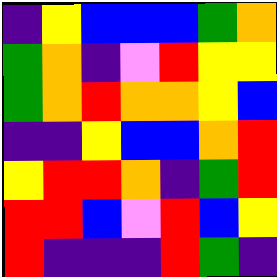[["indigo", "yellow", "blue", "blue", "blue", "green", "orange"], ["green", "orange", "indigo", "violet", "red", "yellow", "yellow"], ["green", "orange", "red", "orange", "orange", "yellow", "blue"], ["indigo", "indigo", "yellow", "blue", "blue", "orange", "red"], ["yellow", "red", "red", "orange", "indigo", "green", "red"], ["red", "red", "blue", "violet", "red", "blue", "yellow"], ["red", "indigo", "indigo", "indigo", "red", "green", "indigo"]]